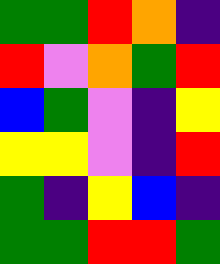[["green", "green", "red", "orange", "indigo"], ["red", "violet", "orange", "green", "red"], ["blue", "green", "violet", "indigo", "yellow"], ["yellow", "yellow", "violet", "indigo", "red"], ["green", "indigo", "yellow", "blue", "indigo"], ["green", "green", "red", "red", "green"]]